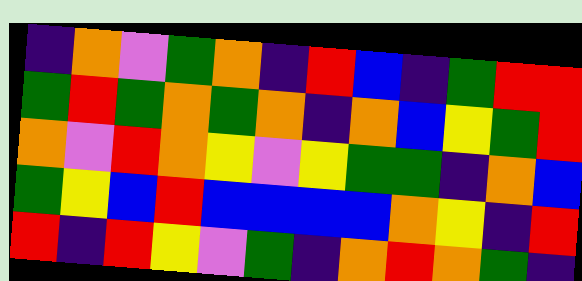[["indigo", "orange", "violet", "green", "orange", "indigo", "red", "blue", "indigo", "green", "red", "red"], ["green", "red", "green", "orange", "green", "orange", "indigo", "orange", "blue", "yellow", "green", "red"], ["orange", "violet", "red", "orange", "yellow", "violet", "yellow", "green", "green", "indigo", "orange", "blue"], ["green", "yellow", "blue", "red", "blue", "blue", "blue", "blue", "orange", "yellow", "indigo", "red"], ["red", "indigo", "red", "yellow", "violet", "green", "indigo", "orange", "red", "orange", "green", "indigo"]]